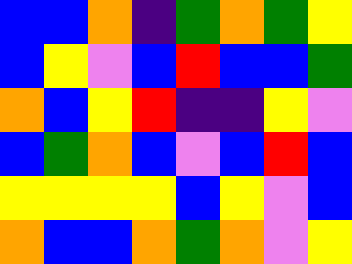[["blue", "blue", "orange", "indigo", "green", "orange", "green", "yellow"], ["blue", "yellow", "violet", "blue", "red", "blue", "blue", "green"], ["orange", "blue", "yellow", "red", "indigo", "indigo", "yellow", "violet"], ["blue", "green", "orange", "blue", "violet", "blue", "red", "blue"], ["yellow", "yellow", "yellow", "yellow", "blue", "yellow", "violet", "blue"], ["orange", "blue", "blue", "orange", "green", "orange", "violet", "yellow"]]